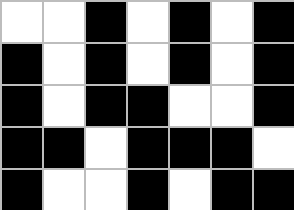[["white", "white", "black", "white", "black", "white", "black"], ["black", "white", "black", "white", "black", "white", "black"], ["black", "white", "black", "black", "white", "white", "black"], ["black", "black", "white", "black", "black", "black", "white"], ["black", "white", "white", "black", "white", "black", "black"]]